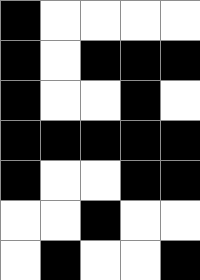[["black", "white", "white", "white", "white"], ["black", "white", "black", "black", "black"], ["black", "white", "white", "black", "white"], ["black", "black", "black", "black", "black"], ["black", "white", "white", "black", "black"], ["white", "white", "black", "white", "white"], ["white", "black", "white", "white", "black"]]